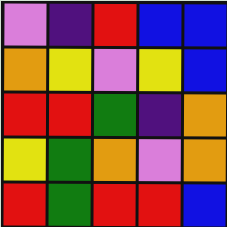[["violet", "indigo", "red", "blue", "blue"], ["orange", "yellow", "violet", "yellow", "blue"], ["red", "red", "green", "indigo", "orange"], ["yellow", "green", "orange", "violet", "orange"], ["red", "green", "red", "red", "blue"]]